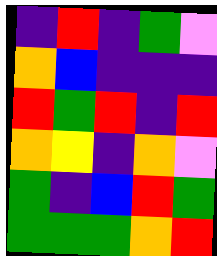[["indigo", "red", "indigo", "green", "violet"], ["orange", "blue", "indigo", "indigo", "indigo"], ["red", "green", "red", "indigo", "red"], ["orange", "yellow", "indigo", "orange", "violet"], ["green", "indigo", "blue", "red", "green"], ["green", "green", "green", "orange", "red"]]